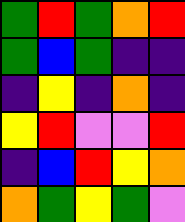[["green", "red", "green", "orange", "red"], ["green", "blue", "green", "indigo", "indigo"], ["indigo", "yellow", "indigo", "orange", "indigo"], ["yellow", "red", "violet", "violet", "red"], ["indigo", "blue", "red", "yellow", "orange"], ["orange", "green", "yellow", "green", "violet"]]